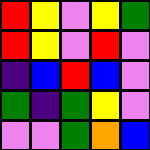[["red", "yellow", "violet", "yellow", "green"], ["red", "yellow", "violet", "red", "violet"], ["indigo", "blue", "red", "blue", "violet"], ["green", "indigo", "green", "yellow", "violet"], ["violet", "violet", "green", "orange", "blue"]]